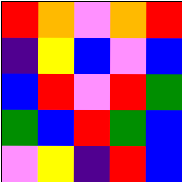[["red", "orange", "violet", "orange", "red"], ["indigo", "yellow", "blue", "violet", "blue"], ["blue", "red", "violet", "red", "green"], ["green", "blue", "red", "green", "blue"], ["violet", "yellow", "indigo", "red", "blue"]]